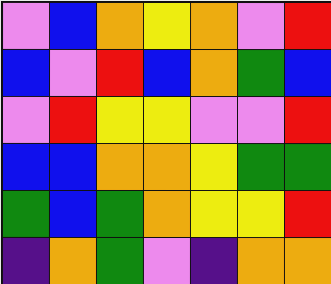[["violet", "blue", "orange", "yellow", "orange", "violet", "red"], ["blue", "violet", "red", "blue", "orange", "green", "blue"], ["violet", "red", "yellow", "yellow", "violet", "violet", "red"], ["blue", "blue", "orange", "orange", "yellow", "green", "green"], ["green", "blue", "green", "orange", "yellow", "yellow", "red"], ["indigo", "orange", "green", "violet", "indigo", "orange", "orange"]]